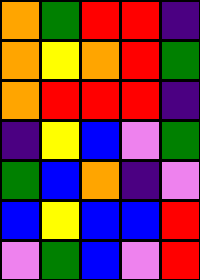[["orange", "green", "red", "red", "indigo"], ["orange", "yellow", "orange", "red", "green"], ["orange", "red", "red", "red", "indigo"], ["indigo", "yellow", "blue", "violet", "green"], ["green", "blue", "orange", "indigo", "violet"], ["blue", "yellow", "blue", "blue", "red"], ["violet", "green", "blue", "violet", "red"]]